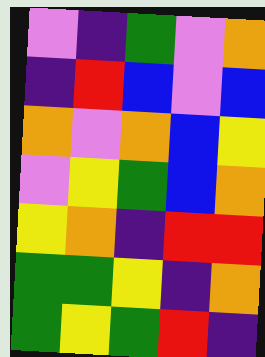[["violet", "indigo", "green", "violet", "orange"], ["indigo", "red", "blue", "violet", "blue"], ["orange", "violet", "orange", "blue", "yellow"], ["violet", "yellow", "green", "blue", "orange"], ["yellow", "orange", "indigo", "red", "red"], ["green", "green", "yellow", "indigo", "orange"], ["green", "yellow", "green", "red", "indigo"]]